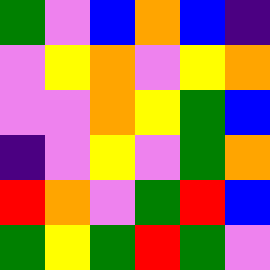[["green", "violet", "blue", "orange", "blue", "indigo"], ["violet", "yellow", "orange", "violet", "yellow", "orange"], ["violet", "violet", "orange", "yellow", "green", "blue"], ["indigo", "violet", "yellow", "violet", "green", "orange"], ["red", "orange", "violet", "green", "red", "blue"], ["green", "yellow", "green", "red", "green", "violet"]]